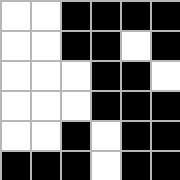[["white", "white", "black", "black", "black", "black"], ["white", "white", "black", "black", "white", "black"], ["white", "white", "white", "black", "black", "white"], ["white", "white", "white", "black", "black", "black"], ["white", "white", "black", "white", "black", "black"], ["black", "black", "black", "white", "black", "black"]]